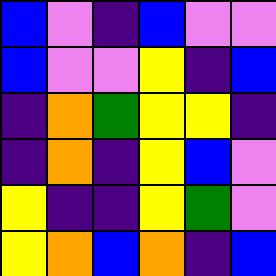[["blue", "violet", "indigo", "blue", "violet", "violet"], ["blue", "violet", "violet", "yellow", "indigo", "blue"], ["indigo", "orange", "green", "yellow", "yellow", "indigo"], ["indigo", "orange", "indigo", "yellow", "blue", "violet"], ["yellow", "indigo", "indigo", "yellow", "green", "violet"], ["yellow", "orange", "blue", "orange", "indigo", "blue"]]